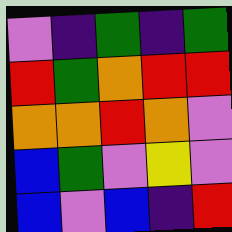[["violet", "indigo", "green", "indigo", "green"], ["red", "green", "orange", "red", "red"], ["orange", "orange", "red", "orange", "violet"], ["blue", "green", "violet", "yellow", "violet"], ["blue", "violet", "blue", "indigo", "red"]]